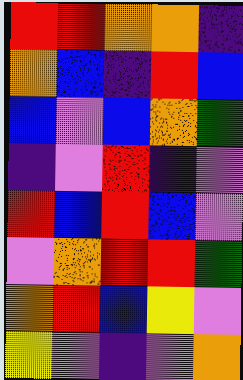[["red", "red", "orange", "orange", "indigo"], ["orange", "blue", "indigo", "red", "blue"], ["blue", "violet", "blue", "orange", "green"], ["indigo", "violet", "red", "indigo", "violet"], ["red", "blue", "red", "blue", "violet"], ["violet", "orange", "red", "red", "green"], ["orange", "red", "blue", "yellow", "violet"], ["yellow", "violet", "indigo", "violet", "orange"]]